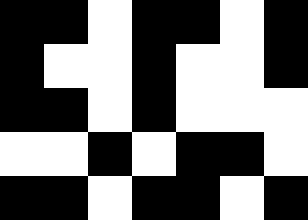[["black", "black", "white", "black", "black", "white", "black"], ["black", "white", "white", "black", "white", "white", "black"], ["black", "black", "white", "black", "white", "white", "white"], ["white", "white", "black", "white", "black", "black", "white"], ["black", "black", "white", "black", "black", "white", "black"]]